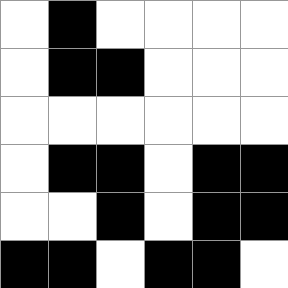[["white", "black", "white", "white", "white", "white"], ["white", "black", "black", "white", "white", "white"], ["white", "white", "white", "white", "white", "white"], ["white", "black", "black", "white", "black", "black"], ["white", "white", "black", "white", "black", "black"], ["black", "black", "white", "black", "black", "white"]]